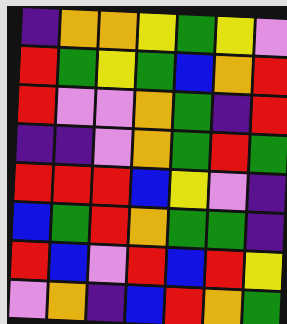[["indigo", "orange", "orange", "yellow", "green", "yellow", "violet"], ["red", "green", "yellow", "green", "blue", "orange", "red"], ["red", "violet", "violet", "orange", "green", "indigo", "red"], ["indigo", "indigo", "violet", "orange", "green", "red", "green"], ["red", "red", "red", "blue", "yellow", "violet", "indigo"], ["blue", "green", "red", "orange", "green", "green", "indigo"], ["red", "blue", "violet", "red", "blue", "red", "yellow"], ["violet", "orange", "indigo", "blue", "red", "orange", "green"]]